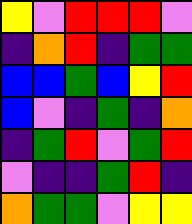[["yellow", "violet", "red", "red", "red", "violet"], ["indigo", "orange", "red", "indigo", "green", "green"], ["blue", "blue", "green", "blue", "yellow", "red"], ["blue", "violet", "indigo", "green", "indigo", "orange"], ["indigo", "green", "red", "violet", "green", "red"], ["violet", "indigo", "indigo", "green", "red", "indigo"], ["orange", "green", "green", "violet", "yellow", "yellow"]]